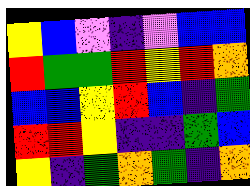[["yellow", "blue", "violet", "indigo", "violet", "blue", "blue"], ["red", "green", "green", "red", "yellow", "red", "orange"], ["blue", "blue", "yellow", "red", "blue", "indigo", "green"], ["red", "red", "yellow", "indigo", "indigo", "green", "blue"], ["yellow", "indigo", "green", "orange", "green", "indigo", "orange"]]